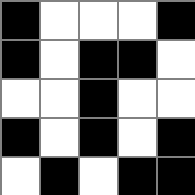[["black", "white", "white", "white", "black"], ["black", "white", "black", "black", "white"], ["white", "white", "black", "white", "white"], ["black", "white", "black", "white", "black"], ["white", "black", "white", "black", "black"]]